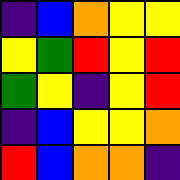[["indigo", "blue", "orange", "yellow", "yellow"], ["yellow", "green", "red", "yellow", "red"], ["green", "yellow", "indigo", "yellow", "red"], ["indigo", "blue", "yellow", "yellow", "orange"], ["red", "blue", "orange", "orange", "indigo"]]